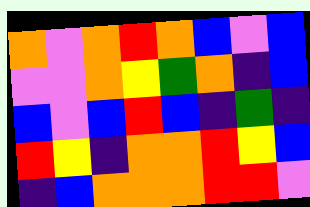[["orange", "violet", "orange", "red", "orange", "blue", "violet", "blue"], ["violet", "violet", "orange", "yellow", "green", "orange", "indigo", "blue"], ["blue", "violet", "blue", "red", "blue", "indigo", "green", "indigo"], ["red", "yellow", "indigo", "orange", "orange", "red", "yellow", "blue"], ["indigo", "blue", "orange", "orange", "orange", "red", "red", "violet"]]